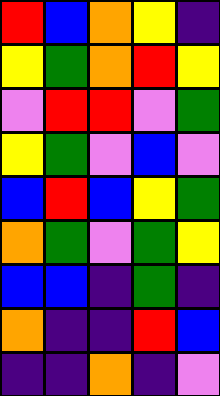[["red", "blue", "orange", "yellow", "indigo"], ["yellow", "green", "orange", "red", "yellow"], ["violet", "red", "red", "violet", "green"], ["yellow", "green", "violet", "blue", "violet"], ["blue", "red", "blue", "yellow", "green"], ["orange", "green", "violet", "green", "yellow"], ["blue", "blue", "indigo", "green", "indigo"], ["orange", "indigo", "indigo", "red", "blue"], ["indigo", "indigo", "orange", "indigo", "violet"]]